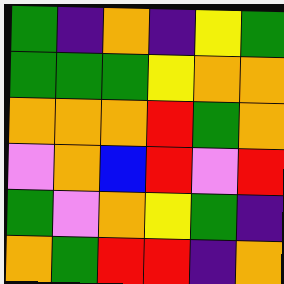[["green", "indigo", "orange", "indigo", "yellow", "green"], ["green", "green", "green", "yellow", "orange", "orange"], ["orange", "orange", "orange", "red", "green", "orange"], ["violet", "orange", "blue", "red", "violet", "red"], ["green", "violet", "orange", "yellow", "green", "indigo"], ["orange", "green", "red", "red", "indigo", "orange"]]